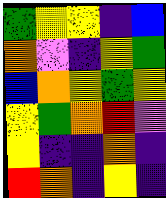[["green", "yellow", "yellow", "indigo", "blue"], ["orange", "violet", "indigo", "yellow", "green"], ["blue", "orange", "yellow", "green", "yellow"], ["yellow", "green", "orange", "red", "violet"], ["yellow", "indigo", "indigo", "orange", "indigo"], ["red", "orange", "indigo", "yellow", "indigo"]]